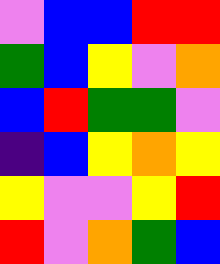[["violet", "blue", "blue", "red", "red"], ["green", "blue", "yellow", "violet", "orange"], ["blue", "red", "green", "green", "violet"], ["indigo", "blue", "yellow", "orange", "yellow"], ["yellow", "violet", "violet", "yellow", "red"], ["red", "violet", "orange", "green", "blue"]]